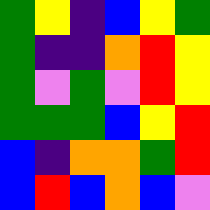[["green", "yellow", "indigo", "blue", "yellow", "green"], ["green", "indigo", "indigo", "orange", "red", "yellow"], ["green", "violet", "green", "violet", "red", "yellow"], ["green", "green", "green", "blue", "yellow", "red"], ["blue", "indigo", "orange", "orange", "green", "red"], ["blue", "red", "blue", "orange", "blue", "violet"]]